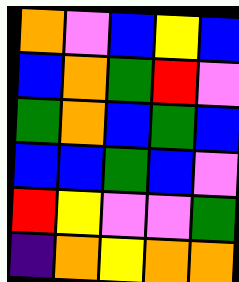[["orange", "violet", "blue", "yellow", "blue"], ["blue", "orange", "green", "red", "violet"], ["green", "orange", "blue", "green", "blue"], ["blue", "blue", "green", "blue", "violet"], ["red", "yellow", "violet", "violet", "green"], ["indigo", "orange", "yellow", "orange", "orange"]]